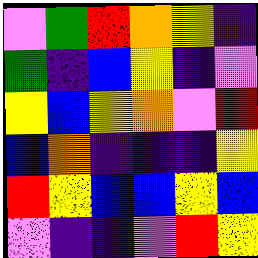[["violet", "green", "red", "orange", "yellow", "indigo"], ["green", "indigo", "blue", "yellow", "indigo", "violet"], ["yellow", "blue", "yellow", "orange", "violet", "red"], ["blue", "orange", "indigo", "indigo", "indigo", "yellow"], ["red", "yellow", "blue", "blue", "yellow", "blue"], ["violet", "indigo", "indigo", "violet", "red", "yellow"]]